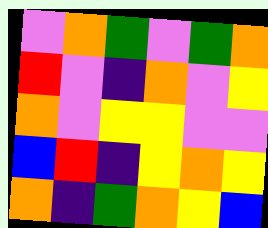[["violet", "orange", "green", "violet", "green", "orange"], ["red", "violet", "indigo", "orange", "violet", "yellow"], ["orange", "violet", "yellow", "yellow", "violet", "violet"], ["blue", "red", "indigo", "yellow", "orange", "yellow"], ["orange", "indigo", "green", "orange", "yellow", "blue"]]